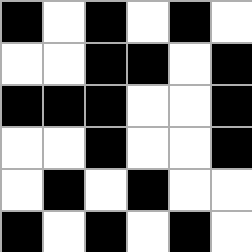[["black", "white", "black", "white", "black", "white"], ["white", "white", "black", "black", "white", "black"], ["black", "black", "black", "white", "white", "black"], ["white", "white", "black", "white", "white", "black"], ["white", "black", "white", "black", "white", "white"], ["black", "white", "black", "white", "black", "white"]]